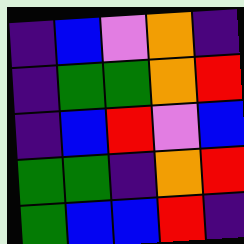[["indigo", "blue", "violet", "orange", "indigo"], ["indigo", "green", "green", "orange", "red"], ["indigo", "blue", "red", "violet", "blue"], ["green", "green", "indigo", "orange", "red"], ["green", "blue", "blue", "red", "indigo"]]